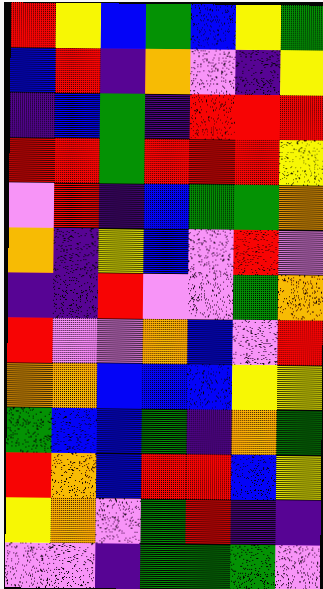[["red", "yellow", "blue", "green", "blue", "yellow", "green"], ["blue", "red", "indigo", "orange", "violet", "indigo", "yellow"], ["indigo", "blue", "green", "indigo", "red", "red", "red"], ["red", "red", "green", "red", "red", "red", "yellow"], ["violet", "red", "indigo", "blue", "green", "green", "orange"], ["orange", "indigo", "yellow", "blue", "violet", "red", "violet"], ["indigo", "indigo", "red", "violet", "violet", "green", "orange"], ["red", "violet", "violet", "orange", "blue", "violet", "red"], ["orange", "orange", "blue", "blue", "blue", "yellow", "yellow"], ["green", "blue", "blue", "green", "indigo", "orange", "green"], ["red", "orange", "blue", "red", "red", "blue", "yellow"], ["yellow", "orange", "violet", "green", "red", "indigo", "indigo"], ["violet", "violet", "indigo", "green", "green", "green", "violet"]]